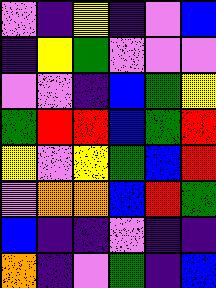[["violet", "indigo", "yellow", "indigo", "violet", "blue"], ["indigo", "yellow", "green", "violet", "violet", "violet"], ["violet", "violet", "indigo", "blue", "green", "yellow"], ["green", "red", "red", "blue", "green", "red"], ["yellow", "violet", "yellow", "green", "blue", "red"], ["violet", "orange", "orange", "blue", "red", "green"], ["blue", "indigo", "indigo", "violet", "indigo", "indigo"], ["orange", "indigo", "violet", "green", "indigo", "blue"]]